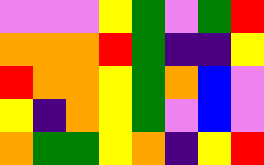[["violet", "violet", "violet", "yellow", "green", "violet", "green", "red"], ["orange", "orange", "orange", "red", "green", "indigo", "indigo", "yellow"], ["red", "orange", "orange", "yellow", "green", "orange", "blue", "violet"], ["yellow", "indigo", "orange", "yellow", "green", "violet", "blue", "violet"], ["orange", "green", "green", "yellow", "orange", "indigo", "yellow", "red"]]